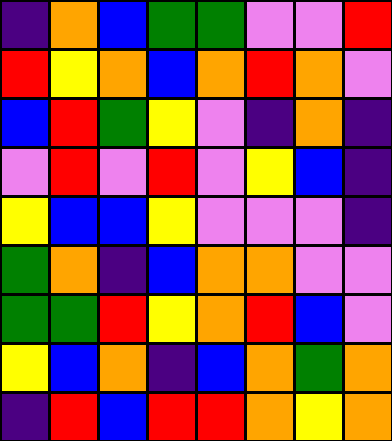[["indigo", "orange", "blue", "green", "green", "violet", "violet", "red"], ["red", "yellow", "orange", "blue", "orange", "red", "orange", "violet"], ["blue", "red", "green", "yellow", "violet", "indigo", "orange", "indigo"], ["violet", "red", "violet", "red", "violet", "yellow", "blue", "indigo"], ["yellow", "blue", "blue", "yellow", "violet", "violet", "violet", "indigo"], ["green", "orange", "indigo", "blue", "orange", "orange", "violet", "violet"], ["green", "green", "red", "yellow", "orange", "red", "blue", "violet"], ["yellow", "blue", "orange", "indigo", "blue", "orange", "green", "orange"], ["indigo", "red", "blue", "red", "red", "orange", "yellow", "orange"]]